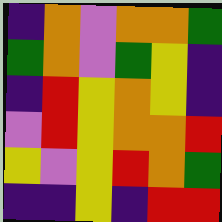[["indigo", "orange", "violet", "orange", "orange", "green"], ["green", "orange", "violet", "green", "yellow", "indigo"], ["indigo", "red", "yellow", "orange", "yellow", "indigo"], ["violet", "red", "yellow", "orange", "orange", "red"], ["yellow", "violet", "yellow", "red", "orange", "green"], ["indigo", "indigo", "yellow", "indigo", "red", "red"]]